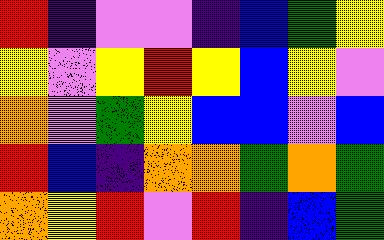[["red", "indigo", "violet", "violet", "indigo", "blue", "green", "yellow"], ["yellow", "violet", "yellow", "red", "yellow", "blue", "yellow", "violet"], ["orange", "violet", "green", "yellow", "blue", "blue", "violet", "blue"], ["red", "blue", "indigo", "orange", "orange", "green", "orange", "green"], ["orange", "yellow", "red", "violet", "red", "indigo", "blue", "green"]]